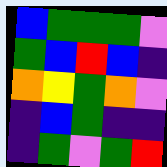[["blue", "green", "green", "green", "violet"], ["green", "blue", "red", "blue", "indigo"], ["orange", "yellow", "green", "orange", "violet"], ["indigo", "blue", "green", "indigo", "indigo"], ["indigo", "green", "violet", "green", "red"]]